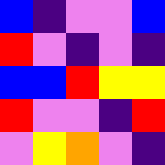[["blue", "indigo", "violet", "violet", "blue"], ["red", "violet", "indigo", "violet", "indigo"], ["blue", "blue", "red", "yellow", "yellow"], ["red", "violet", "violet", "indigo", "red"], ["violet", "yellow", "orange", "violet", "indigo"]]